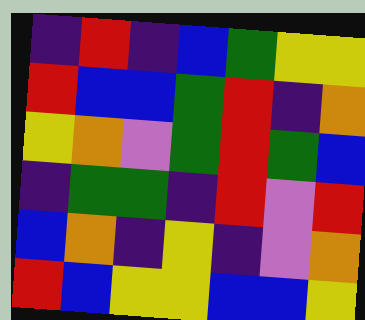[["indigo", "red", "indigo", "blue", "green", "yellow", "yellow"], ["red", "blue", "blue", "green", "red", "indigo", "orange"], ["yellow", "orange", "violet", "green", "red", "green", "blue"], ["indigo", "green", "green", "indigo", "red", "violet", "red"], ["blue", "orange", "indigo", "yellow", "indigo", "violet", "orange"], ["red", "blue", "yellow", "yellow", "blue", "blue", "yellow"]]